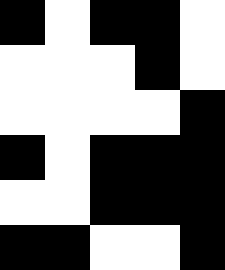[["black", "white", "black", "black", "white"], ["white", "white", "white", "black", "white"], ["white", "white", "white", "white", "black"], ["black", "white", "black", "black", "black"], ["white", "white", "black", "black", "black"], ["black", "black", "white", "white", "black"]]